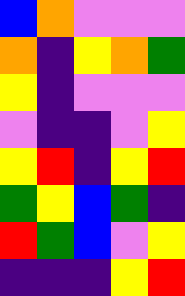[["blue", "orange", "violet", "violet", "violet"], ["orange", "indigo", "yellow", "orange", "green"], ["yellow", "indigo", "violet", "violet", "violet"], ["violet", "indigo", "indigo", "violet", "yellow"], ["yellow", "red", "indigo", "yellow", "red"], ["green", "yellow", "blue", "green", "indigo"], ["red", "green", "blue", "violet", "yellow"], ["indigo", "indigo", "indigo", "yellow", "red"]]